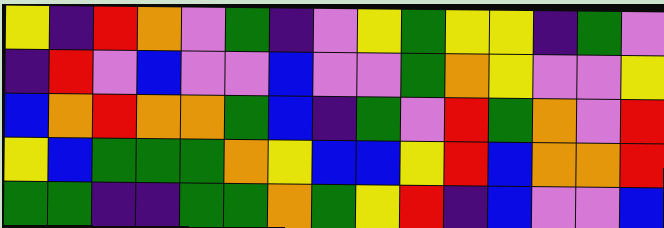[["yellow", "indigo", "red", "orange", "violet", "green", "indigo", "violet", "yellow", "green", "yellow", "yellow", "indigo", "green", "violet"], ["indigo", "red", "violet", "blue", "violet", "violet", "blue", "violet", "violet", "green", "orange", "yellow", "violet", "violet", "yellow"], ["blue", "orange", "red", "orange", "orange", "green", "blue", "indigo", "green", "violet", "red", "green", "orange", "violet", "red"], ["yellow", "blue", "green", "green", "green", "orange", "yellow", "blue", "blue", "yellow", "red", "blue", "orange", "orange", "red"], ["green", "green", "indigo", "indigo", "green", "green", "orange", "green", "yellow", "red", "indigo", "blue", "violet", "violet", "blue"]]